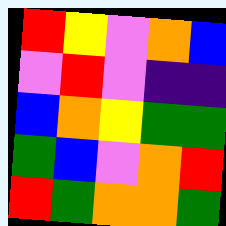[["red", "yellow", "violet", "orange", "blue"], ["violet", "red", "violet", "indigo", "indigo"], ["blue", "orange", "yellow", "green", "green"], ["green", "blue", "violet", "orange", "red"], ["red", "green", "orange", "orange", "green"]]